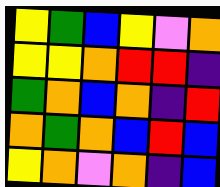[["yellow", "green", "blue", "yellow", "violet", "orange"], ["yellow", "yellow", "orange", "red", "red", "indigo"], ["green", "orange", "blue", "orange", "indigo", "red"], ["orange", "green", "orange", "blue", "red", "blue"], ["yellow", "orange", "violet", "orange", "indigo", "blue"]]